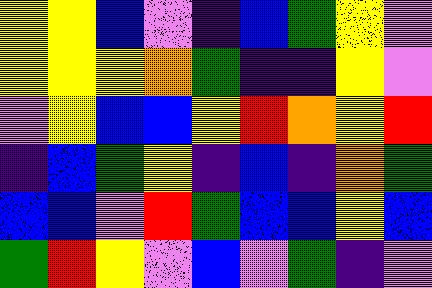[["yellow", "yellow", "blue", "violet", "indigo", "blue", "green", "yellow", "violet"], ["yellow", "yellow", "yellow", "orange", "green", "indigo", "indigo", "yellow", "violet"], ["violet", "yellow", "blue", "blue", "yellow", "red", "orange", "yellow", "red"], ["indigo", "blue", "green", "yellow", "indigo", "blue", "indigo", "orange", "green"], ["blue", "blue", "violet", "red", "green", "blue", "blue", "yellow", "blue"], ["green", "red", "yellow", "violet", "blue", "violet", "green", "indigo", "violet"]]